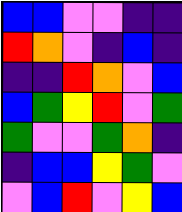[["blue", "blue", "violet", "violet", "indigo", "indigo"], ["red", "orange", "violet", "indigo", "blue", "indigo"], ["indigo", "indigo", "red", "orange", "violet", "blue"], ["blue", "green", "yellow", "red", "violet", "green"], ["green", "violet", "violet", "green", "orange", "indigo"], ["indigo", "blue", "blue", "yellow", "green", "violet"], ["violet", "blue", "red", "violet", "yellow", "blue"]]